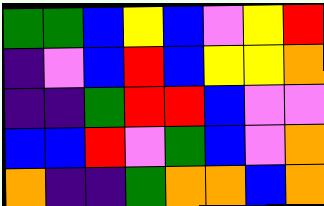[["green", "green", "blue", "yellow", "blue", "violet", "yellow", "red"], ["indigo", "violet", "blue", "red", "blue", "yellow", "yellow", "orange"], ["indigo", "indigo", "green", "red", "red", "blue", "violet", "violet"], ["blue", "blue", "red", "violet", "green", "blue", "violet", "orange"], ["orange", "indigo", "indigo", "green", "orange", "orange", "blue", "orange"]]